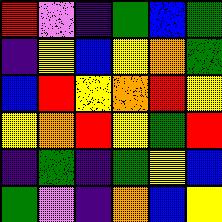[["red", "violet", "indigo", "green", "blue", "green"], ["indigo", "yellow", "blue", "yellow", "orange", "green"], ["blue", "red", "yellow", "orange", "red", "yellow"], ["yellow", "orange", "red", "yellow", "green", "red"], ["indigo", "green", "indigo", "green", "yellow", "blue"], ["green", "violet", "indigo", "orange", "blue", "yellow"]]